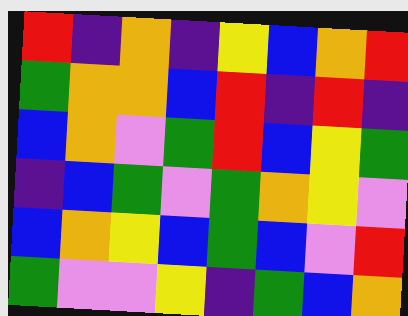[["red", "indigo", "orange", "indigo", "yellow", "blue", "orange", "red"], ["green", "orange", "orange", "blue", "red", "indigo", "red", "indigo"], ["blue", "orange", "violet", "green", "red", "blue", "yellow", "green"], ["indigo", "blue", "green", "violet", "green", "orange", "yellow", "violet"], ["blue", "orange", "yellow", "blue", "green", "blue", "violet", "red"], ["green", "violet", "violet", "yellow", "indigo", "green", "blue", "orange"]]